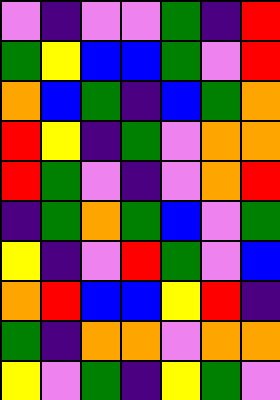[["violet", "indigo", "violet", "violet", "green", "indigo", "red"], ["green", "yellow", "blue", "blue", "green", "violet", "red"], ["orange", "blue", "green", "indigo", "blue", "green", "orange"], ["red", "yellow", "indigo", "green", "violet", "orange", "orange"], ["red", "green", "violet", "indigo", "violet", "orange", "red"], ["indigo", "green", "orange", "green", "blue", "violet", "green"], ["yellow", "indigo", "violet", "red", "green", "violet", "blue"], ["orange", "red", "blue", "blue", "yellow", "red", "indigo"], ["green", "indigo", "orange", "orange", "violet", "orange", "orange"], ["yellow", "violet", "green", "indigo", "yellow", "green", "violet"]]